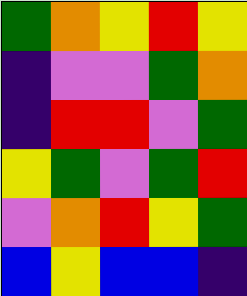[["green", "orange", "yellow", "red", "yellow"], ["indigo", "violet", "violet", "green", "orange"], ["indigo", "red", "red", "violet", "green"], ["yellow", "green", "violet", "green", "red"], ["violet", "orange", "red", "yellow", "green"], ["blue", "yellow", "blue", "blue", "indigo"]]